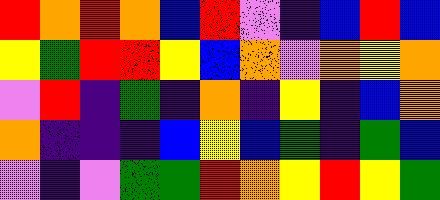[["red", "orange", "red", "orange", "blue", "red", "violet", "indigo", "blue", "red", "blue"], ["yellow", "green", "red", "red", "yellow", "blue", "orange", "violet", "orange", "yellow", "orange"], ["violet", "red", "indigo", "green", "indigo", "orange", "indigo", "yellow", "indigo", "blue", "orange"], ["orange", "indigo", "indigo", "indigo", "blue", "yellow", "blue", "green", "indigo", "green", "blue"], ["violet", "indigo", "violet", "green", "green", "red", "orange", "yellow", "red", "yellow", "green"]]